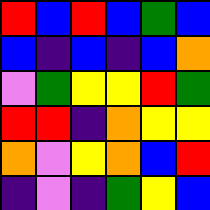[["red", "blue", "red", "blue", "green", "blue"], ["blue", "indigo", "blue", "indigo", "blue", "orange"], ["violet", "green", "yellow", "yellow", "red", "green"], ["red", "red", "indigo", "orange", "yellow", "yellow"], ["orange", "violet", "yellow", "orange", "blue", "red"], ["indigo", "violet", "indigo", "green", "yellow", "blue"]]